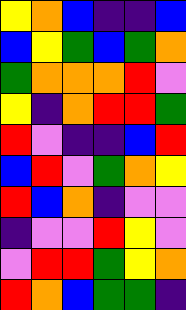[["yellow", "orange", "blue", "indigo", "indigo", "blue"], ["blue", "yellow", "green", "blue", "green", "orange"], ["green", "orange", "orange", "orange", "red", "violet"], ["yellow", "indigo", "orange", "red", "red", "green"], ["red", "violet", "indigo", "indigo", "blue", "red"], ["blue", "red", "violet", "green", "orange", "yellow"], ["red", "blue", "orange", "indigo", "violet", "violet"], ["indigo", "violet", "violet", "red", "yellow", "violet"], ["violet", "red", "red", "green", "yellow", "orange"], ["red", "orange", "blue", "green", "green", "indigo"]]